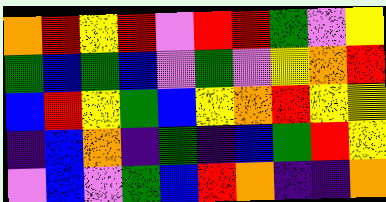[["orange", "red", "yellow", "red", "violet", "red", "red", "green", "violet", "yellow"], ["green", "blue", "green", "blue", "violet", "green", "violet", "yellow", "orange", "red"], ["blue", "red", "yellow", "green", "blue", "yellow", "orange", "red", "yellow", "yellow"], ["indigo", "blue", "orange", "indigo", "green", "indigo", "blue", "green", "red", "yellow"], ["violet", "blue", "violet", "green", "blue", "red", "orange", "indigo", "indigo", "orange"]]